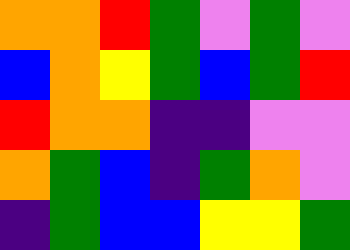[["orange", "orange", "red", "green", "violet", "green", "violet"], ["blue", "orange", "yellow", "green", "blue", "green", "red"], ["red", "orange", "orange", "indigo", "indigo", "violet", "violet"], ["orange", "green", "blue", "indigo", "green", "orange", "violet"], ["indigo", "green", "blue", "blue", "yellow", "yellow", "green"]]